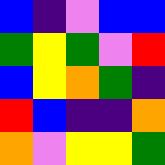[["blue", "indigo", "violet", "blue", "blue"], ["green", "yellow", "green", "violet", "red"], ["blue", "yellow", "orange", "green", "indigo"], ["red", "blue", "indigo", "indigo", "orange"], ["orange", "violet", "yellow", "yellow", "green"]]